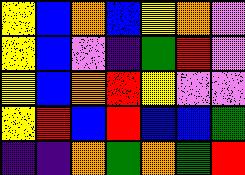[["yellow", "blue", "orange", "blue", "yellow", "orange", "violet"], ["yellow", "blue", "violet", "indigo", "green", "red", "violet"], ["yellow", "blue", "orange", "red", "yellow", "violet", "violet"], ["yellow", "red", "blue", "red", "blue", "blue", "green"], ["indigo", "indigo", "orange", "green", "orange", "green", "red"]]